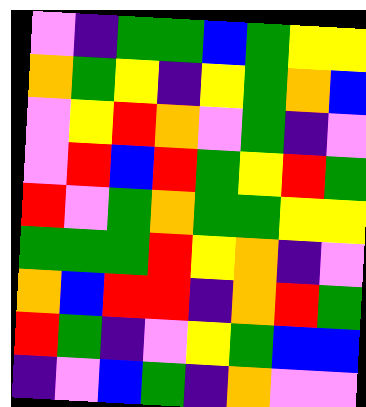[["violet", "indigo", "green", "green", "blue", "green", "yellow", "yellow"], ["orange", "green", "yellow", "indigo", "yellow", "green", "orange", "blue"], ["violet", "yellow", "red", "orange", "violet", "green", "indigo", "violet"], ["violet", "red", "blue", "red", "green", "yellow", "red", "green"], ["red", "violet", "green", "orange", "green", "green", "yellow", "yellow"], ["green", "green", "green", "red", "yellow", "orange", "indigo", "violet"], ["orange", "blue", "red", "red", "indigo", "orange", "red", "green"], ["red", "green", "indigo", "violet", "yellow", "green", "blue", "blue"], ["indigo", "violet", "blue", "green", "indigo", "orange", "violet", "violet"]]